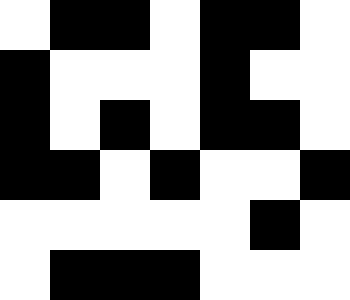[["white", "black", "black", "white", "black", "black", "white"], ["black", "white", "white", "white", "black", "white", "white"], ["black", "white", "black", "white", "black", "black", "white"], ["black", "black", "white", "black", "white", "white", "black"], ["white", "white", "white", "white", "white", "black", "white"], ["white", "black", "black", "black", "white", "white", "white"]]